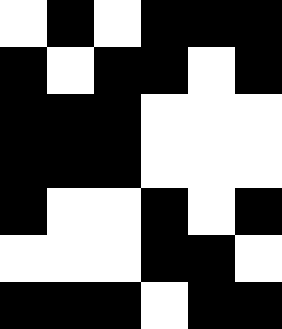[["white", "black", "white", "black", "black", "black"], ["black", "white", "black", "black", "white", "black"], ["black", "black", "black", "white", "white", "white"], ["black", "black", "black", "white", "white", "white"], ["black", "white", "white", "black", "white", "black"], ["white", "white", "white", "black", "black", "white"], ["black", "black", "black", "white", "black", "black"]]